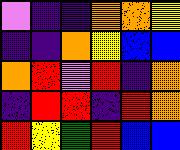[["violet", "indigo", "indigo", "orange", "orange", "yellow"], ["indigo", "indigo", "orange", "yellow", "blue", "blue"], ["orange", "red", "violet", "red", "indigo", "orange"], ["indigo", "red", "red", "indigo", "red", "orange"], ["red", "yellow", "green", "red", "blue", "blue"]]